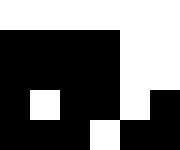[["white", "white", "white", "white", "white", "white"], ["black", "black", "black", "black", "white", "white"], ["black", "black", "black", "black", "white", "white"], ["black", "white", "black", "black", "white", "black"], ["black", "black", "black", "white", "black", "black"]]